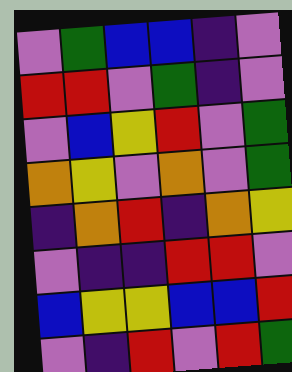[["violet", "green", "blue", "blue", "indigo", "violet"], ["red", "red", "violet", "green", "indigo", "violet"], ["violet", "blue", "yellow", "red", "violet", "green"], ["orange", "yellow", "violet", "orange", "violet", "green"], ["indigo", "orange", "red", "indigo", "orange", "yellow"], ["violet", "indigo", "indigo", "red", "red", "violet"], ["blue", "yellow", "yellow", "blue", "blue", "red"], ["violet", "indigo", "red", "violet", "red", "green"]]